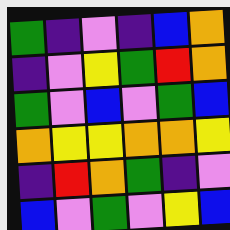[["green", "indigo", "violet", "indigo", "blue", "orange"], ["indigo", "violet", "yellow", "green", "red", "orange"], ["green", "violet", "blue", "violet", "green", "blue"], ["orange", "yellow", "yellow", "orange", "orange", "yellow"], ["indigo", "red", "orange", "green", "indigo", "violet"], ["blue", "violet", "green", "violet", "yellow", "blue"]]